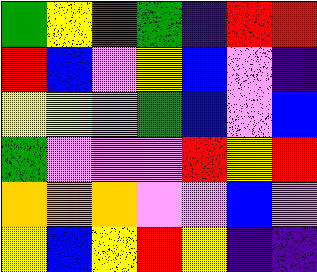[["green", "yellow", "red", "green", "indigo", "red", "red"], ["red", "blue", "violet", "yellow", "blue", "violet", "indigo"], ["yellow", "yellow", "violet", "green", "blue", "violet", "blue"], ["green", "violet", "violet", "violet", "red", "yellow", "red"], ["orange", "orange", "orange", "violet", "violet", "blue", "violet"], ["yellow", "blue", "yellow", "red", "yellow", "indigo", "indigo"]]